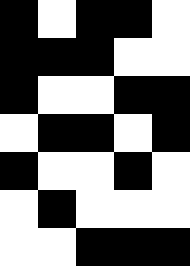[["black", "white", "black", "black", "white"], ["black", "black", "black", "white", "white"], ["black", "white", "white", "black", "black"], ["white", "black", "black", "white", "black"], ["black", "white", "white", "black", "white"], ["white", "black", "white", "white", "white"], ["white", "white", "black", "black", "black"]]